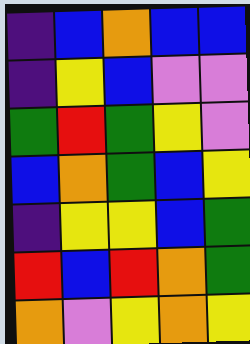[["indigo", "blue", "orange", "blue", "blue"], ["indigo", "yellow", "blue", "violet", "violet"], ["green", "red", "green", "yellow", "violet"], ["blue", "orange", "green", "blue", "yellow"], ["indigo", "yellow", "yellow", "blue", "green"], ["red", "blue", "red", "orange", "green"], ["orange", "violet", "yellow", "orange", "yellow"]]